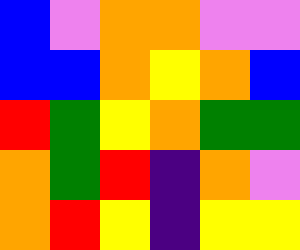[["blue", "violet", "orange", "orange", "violet", "violet"], ["blue", "blue", "orange", "yellow", "orange", "blue"], ["red", "green", "yellow", "orange", "green", "green"], ["orange", "green", "red", "indigo", "orange", "violet"], ["orange", "red", "yellow", "indigo", "yellow", "yellow"]]